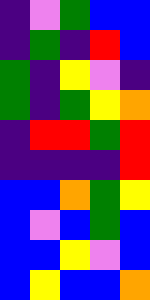[["indigo", "violet", "green", "blue", "blue"], ["indigo", "green", "indigo", "red", "blue"], ["green", "indigo", "yellow", "violet", "indigo"], ["green", "indigo", "green", "yellow", "orange"], ["indigo", "red", "red", "green", "red"], ["indigo", "indigo", "indigo", "indigo", "red"], ["blue", "blue", "orange", "green", "yellow"], ["blue", "violet", "blue", "green", "blue"], ["blue", "blue", "yellow", "violet", "blue"], ["blue", "yellow", "blue", "blue", "orange"]]